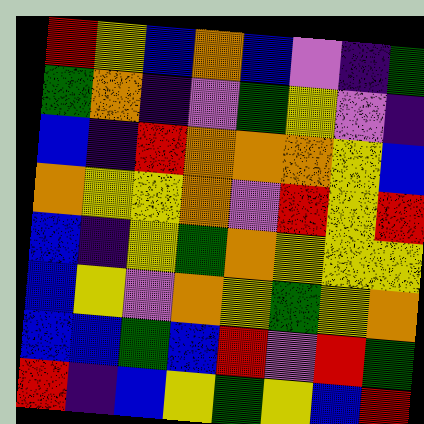[["red", "yellow", "blue", "orange", "blue", "violet", "indigo", "green"], ["green", "orange", "indigo", "violet", "green", "yellow", "violet", "indigo"], ["blue", "indigo", "red", "orange", "orange", "orange", "yellow", "blue"], ["orange", "yellow", "yellow", "orange", "violet", "red", "yellow", "red"], ["blue", "indigo", "yellow", "green", "orange", "yellow", "yellow", "yellow"], ["blue", "yellow", "violet", "orange", "yellow", "green", "yellow", "orange"], ["blue", "blue", "green", "blue", "red", "violet", "red", "green"], ["red", "indigo", "blue", "yellow", "green", "yellow", "blue", "red"]]